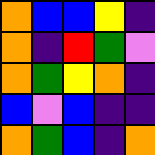[["orange", "blue", "blue", "yellow", "indigo"], ["orange", "indigo", "red", "green", "violet"], ["orange", "green", "yellow", "orange", "indigo"], ["blue", "violet", "blue", "indigo", "indigo"], ["orange", "green", "blue", "indigo", "orange"]]